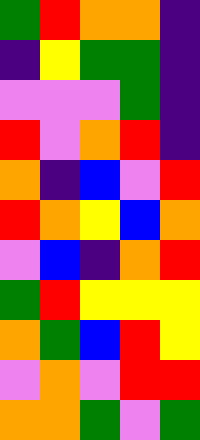[["green", "red", "orange", "orange", "indigo"], ["indigo", "yellow", "green", "green", "indigo"], ["violet", "violet", "violet", "green", "indigo"], ["red", "violet", "orange", "red", "indigo"], ["orange", "indigo", "blue", "violet", "red"], ["red", "orange", "yellow", "blue", "orange"], ["violet", "blue", "indigo", "orange", "red"], ["green", "red", "yellow", "yellow", "yellow"], ["orange", "green", "blue", "red", "yellow"], ["violet", "orange", "violet", "red", "red"], ["orange", "orange", "green", "violet", "green"]]